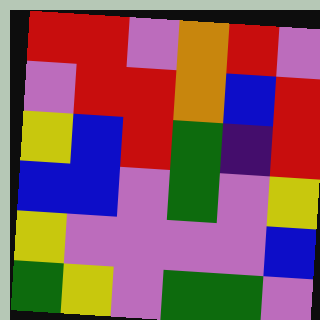[["red", "red", "violet", "orange", "red", "violet"], ["violet", "red", "red", "orange", "blue", "red"], ["yellow", "blue", "red", "green", "indigo", "red"], ["blue", "blue", "violet", "green", "violet", "yellow"], ["yellow", "violet", "violet", "violet", "violet", "blue"], ["green", "yellow", "violet", "green", "green", "violet"]]